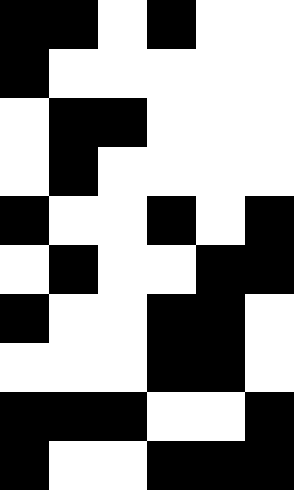[["black", "black", "white", "black", "white", "white"], ["black", "white", "white", "white", "white", "white"], ["white", "black", "black", "white", "white", "white"], ["white", "black", "white", "white", "white", "white"], ["black", "white", "white", "black", "white", "black"], ["white", "black", "white", "white", "black", "black"], ["black", "white", "white", "black", "black", "white"], ["white", "white", "white", "black", "black", "white"], ["black", "black", "black", "white", "white", "black"], ["black", "white", "white", "black", "black", "black"]]